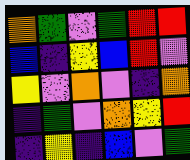[["orange", "green", "violet", "green", "red", "red"], ["blue", "indigo", "yellow", "blue", "red", "violet"], ["yellow", "violet", "orange", "violet", "indigo", "orange"], ["indigo", "green", "violet", "orange", "yellow", "red"], ["indigo", "yellow", "indigo", "blue", "violet", "green"]]